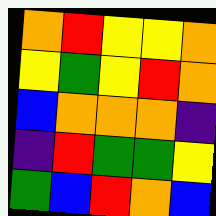[["orange", "red", "yellow", "yellow", "orange"], ["yellow", "green", "yellow", "red", "orange"], ["blue", "orange", "orange", "orange", "indigo"], ["indigo", "red", "green", "green", "yellow"], ["green", "blue", "red", "orange", "blue"]]